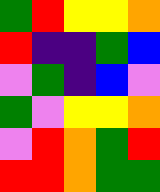[["green", "red", "yellow", "yellow", "orange"], ["red", "indigo", "indigo", "green", "blue"], ["violet", "green", "indigo", "blue", "violet"], ["green", "violet", "yellow", "yellow", "orange"], ["violet", "red", "orange", "green", "red"], ["red", "red", "orange", "green", "green"]]